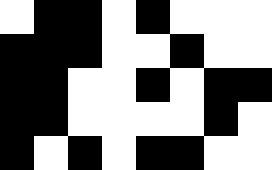[["white", "black", "black", "white", "black", "white", "white", "white"], ["black", "black", "black", "white", "white", "black", "white", "white"], ["black", "black", "white", "white", "black", "white", "black", "black"], ["black", "black", "white", "white", "white", "white", "black", "white"], ["black", "white", "black", "white", "black", "black", "white", "white"]]